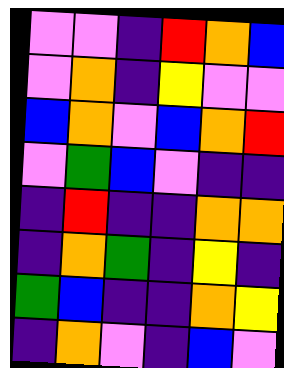[["violet", "violet", "indigo", "red", "orange", "blue"], ["violet", "orange", "indigo", "yellow", "violet", "violet"], ["blue", "orange", "violet", "blue", "orange", "red"], ["violet", "green", "blue", "violet", "indigo", "indigo"], ["indigo", "red", "indigo", "indigo", "orange", "orange"], ["indigo", "orange", "green", "indigo", "yellow", "indigo"], ["green", "blue", "indigo", "indigo", "orange", "yellow"], ["indigo", "orange", "violet", "indigo", "blue", "violet"]]